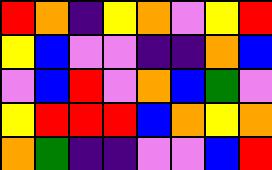[["red", "orange", "indigo", "yellow", "orange", "violet", "yellow", "red"], ["yellow", "blue", "violet", "violet", "indigo", "indigo", "orange", "blue"], ["violet", "blue", "red", "violet", "orange", "blue", "green", "violet"], ["yellow", "red", "red", "red", "blue", "orange", "yellow", "orange"], ["orange", "green", "indigo", "indigo", "violet", "violet", "blue", "red"]]